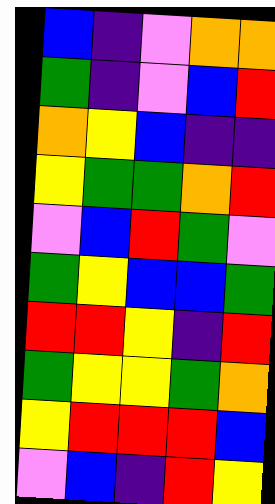[["blue", "indigo", "violet", "orange", "orange"], ["green", "indigo", "violet", "blue", "red"], ["orange", "yellow", "blue", "indigo", "indigo"], ["yellow", "green", "green", "orange", "red"], ["violet", "blue", "red", "green", "violet"], ["green", "yellow", "blue", "blue", "green"], ["red", "red", "yellow", "indigo", "red"], ["green", "yellow", "yellow", "green", "orange"], ["yellow", "red", "red", "red", "blue"], ["violet", "blue", "indigo", "red", "yellow"]]